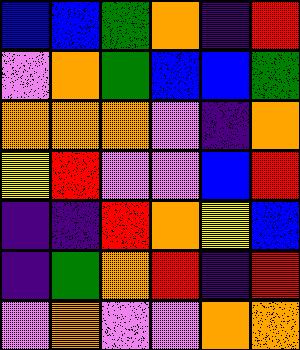[["blue", "blue", "green", "orange", "indigo", "red"], ["violet", "orange", "green", "blue", "blue", "green"], ["orange", "orange", "orange", "violet", "indigo", "orange"], ["yellow", "red", "violet", "violet", "blue", "red"], ["indigo", "indigo", "red", "orange", "yellow", "blue"], ["indigo", "green", "orange", "red", "indigo", "red"], ["violet", "orange", "violet", "violet", "orange", "orange"]]